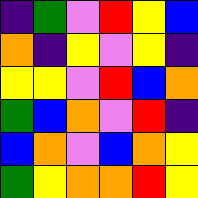[["indigo", "green", "violet", "red", "yellow", "blue"], ["orange", "indigo", "yellow", "violet", "yellow", "indigo"], ["yellow", "yellow", "violet", "red", "blue", "orange"], ["green", "blue", "orange", "violet", "red", "indigo"], ["blue", "orange", "violet", "blue", "orange", "yellow"], ["green", "yellow", "orange", "orange", "red", "yellow"]]